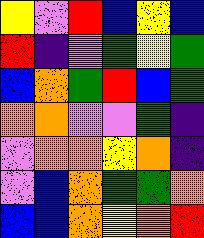[["yellow", "violet", "red", "blue", "yellow", "blue"], ["red", "indigo", "violet", "green", "yellow", "green"], ["blue", "orange", "green", "red", "blue", "green"], ["orange", "orange", "violet", "violet", "green", "indigo"], ["violet", "orange", "orange", "yellow", "orange", "indigo"], ["violet", "blue", "orange", "green", "green", "orange"], ["blue", "blue", "orange", "yellow", "orange", "red"]]